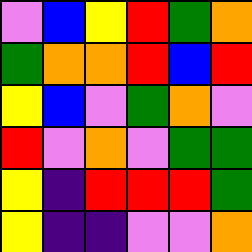[["violet", "blue", "yellow", "red", "green", "orange"], ["green", "orange", "orange", "red", "blue", "red"], ["yellow", "blue", "violet", "green", "orange", "violet"], ["red", "violet", "orange", "violet", "green", "green"], ["yellow", "indigo", "red", "red", "red", "green"], ["yellow", "indigo", "indigo", "violet", "violet", "orange"]]